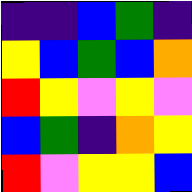[["indigo", "indigo", "blue", "green", "indigo"], ["yellow", "blue", "green", "blue", "orange"], ["red", "yellow", "violet", "yellow", "violet"], ["blue", "green", "indigo", "orange", "yellow"], ["red", "violet", "yellow", "yellow", "blue"]]